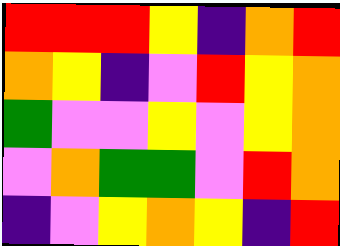[["red", "red", "red", "yellow", "indigo", "orange", "red"], ["orange", "yellow", "indigo", "violet", "red", "yellow", "orange"], ["green", "violet", "violet", "yellow", "violet", "yellow", "orange"], ["violet", "orange", "green", "green", "violet", "red", "orange"], ["indigo", "violet", "yellow", "orange", "yellow", "indigo", "red"]]